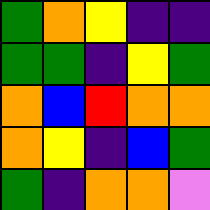[["green", "orange", "yellow", "indigo", "indigo"], ["green", "green", "indigo", "yellow", "green"], ["orange", "blue", "red", "orange", "orange"], ["orange", "yellow", "indigo", "blue", "green"], ["green", "indigo", "orange", "orange", "violet"]]